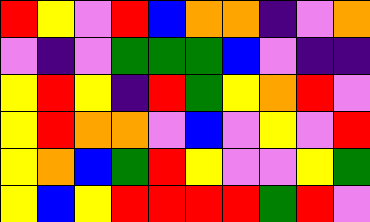[["red", "yellow", "violet", "red", "blue", "orange", "orange", "indigo", "violet", "orange"], ["violet", "indigo", "violet", "green", "green", "green", "blue", "violet", "indigo", "indigo"], ["yellow", "red", "yellow", "indigo", "red", "green", "yellow", "orange", "red", "violet"], ["yellow", "red", "orange", "orange", "violet", "blue", "violet", "yellow", "violet", "red"], ["yellow", "orange", "blue", "green", "red", "yellow", "violet", "violet", "yellow", "green"], ["yellow", "blue", "yellow", "red", "red", "red", "red", "green", "red", "violet"]]